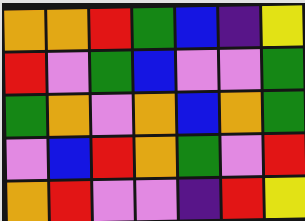[["orange", "orange", "red", "green", "blue", "indigo", "yellow"], ["red", "violet", "green", "blue", "violet", "violet", "green"], ["green", "orange", "violet", "orange", "blue", "orange", "green"], ["violet", "blue", "red", "orange", "green", "violet", "red"], ["orange", "red", "violet", "violet", "indigo", "red", "yellow"]]